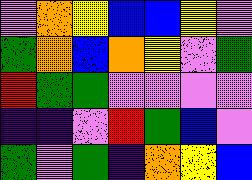[["violet", "orange", "yellow", "blue", "blue", "yellow", "violet"], ["green", "orange", "blue", "orange", "yellow", "violet", "green"], ["red", "green", "green", "violet", "violet", "violet", "violet"], ["indigo", "indigo", "violet", "red", "green", "blue", "violet"], ["green", "violet", "green", "indigo", "orange", "yellow", "blue"]]